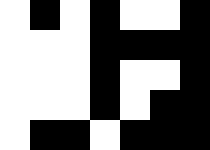[["white", "black", "white", "black", "white", "white", "black"], ["white", "white", "white", "black", "black", "black", "black"], ["white", "white", "white", "black", "white", "white", "black"], ["white", "white", "white", "black", "white", "black", "black"], ["white", "black", "black", "white", "black", "black", "black"]]